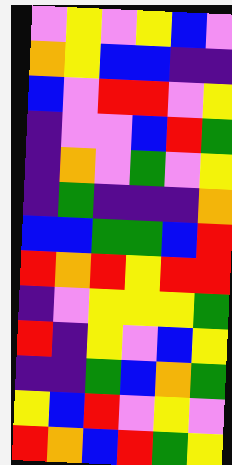[["violet", "yellow", "violet", "yellow", "blue", "violet"], ["orange", "yellow", "blue", "blue", "indigo", "indigo"], ["blue", "violet", "red", "red", "violet", "yellow"], ["indigo", "violet", "violet", "blue", "red", "green"], ["indigo", "orange", "violet", "green", "violet", "yellow"], ["indigo", "green", "indigo", "indigo", "indigo", "orange"], ["blue", "blue", "green", "green", "blue", "red"], ["red", "orange", "red", "yellow", "red", "red"], ["indigo", "violet", "yellow", "yellow", "yellow", "green"], ["red", "indigo", "yellow", "violet", "blue", "yellow"], ["indigo", "indigo", "green", "blue", "orange", "green"], ["yellow", "blue", "red", "violet", "yellow", "violet"], ["red", "orange", "blue", "red", "green", "yellow"]]